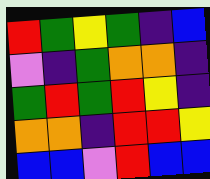[["red", "green", "yellow", "green", "indigo", "blue"], ["violet", "indigo", "green", "orange", "orange", "indigo"], ["green", "red", "green", "red", "yellow", "indigo"], ["orange", "orange", "indigo", "red", "red", "yellow"], ["blue", "blue", "violet", "red", "blue", "blue"]]